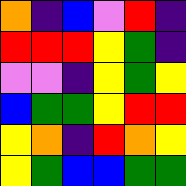[["orange", "indigo", "blue", "violet", "red", "indigo"], ["red", "red", "red", "yellow", "green", "indigo"], ["violet", "violet", "indigo", "yellow", "green", "yellow"], ["blue", "green", "green", "yellow", "red", "red"], ["yellow", "orange", "indigo", "red", "orange", "yellow"], ["yellow", "green", "blue", "blue", "green", "green"]]